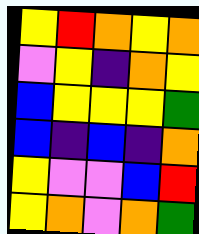[["yellow", "red", "orange", "yellow", "orange"], ["violet", "yellow", "indigo", "orange", "yellow"], ["blue", "yellow", "yellow", "yellow", "green"], ["blue", "indigo", "blue", "indigo", "orange"], ["yellow", "violet", "violet", "blue", "red"], ["yellow", "orange", "violet", "orange", "green"]]